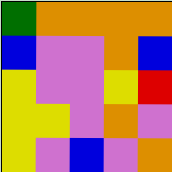[["green", "orange", "orange", "orange", "orange"], ["blue", "violet", "violet", "orange", "blue"], ["yellow", "violet", "violet", "yellow", "red"], ["yellow", "yellow", "violet", "orange", "violet"], ["yellow", "violet", "blue", "violet", "orange"]]